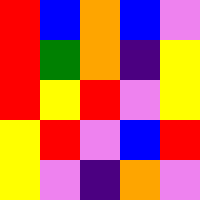[["red", "blue", "orange", "blue", "violet"], ["red", "green", "orange", "indigo", "yellow"], ["red", "yellow", "red", "violet", "yellow"], ["yellow", "red", "violet", "blue", "red"], ["yellow", "violet", "indigo", "orange", "violet"]]